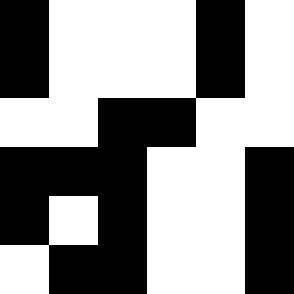[["black", "white", "white", "white", "black", "white"], ["black", "white", "white", "white", "black", "white"], ["white", "white", "black", "black", "white", "white"], ["black", "black", "black", "white", "white", "black"], ["black", "white", "black", "white", "white", "black"], ["white", "black", "black", "white", "white", "black"]]